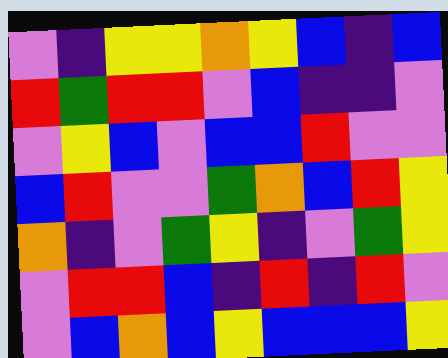[["violet", "indigo", "yellow", "yellow", "orange", "yellow", "blue", "indigo", "blue"], ["red", "green", "red", "red", "violet", "blue", "indigo", "indigo", "violet"], ["violet", "yellow", "blue", "violet", "blue", "blue", "red", "violet", "violet"], ["blue", "red", "violet", "violet", "green", "orange", "blue", "red", "yellow"], ["orange", "indigo", "violet", "green", "yellow", "indigo", "violet", "green", "yellow"], ["violet", "red", "red", "blue", "indigo", "red", "indigo", "red", "violet"], ["violet", "blue", "orange", "blue", "yellow", "blue", "blue", "blue", "yellow"]]